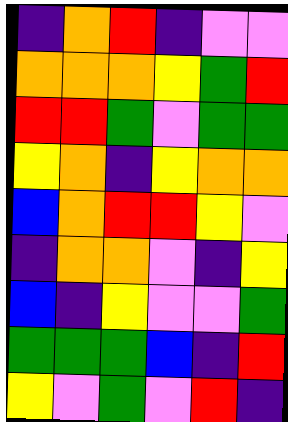[["indigo", "orange", "red", "indigo", "violet", "violet"], ["orange", "orange", "orange", "yellow", "green", "red"], ["red", "red", "green", "violet", "green", "green"], ["yellow", "orange", "indigo", "yellow", "orange", "orange"], ["blue", "orange", "red", "red", "yellow", "violet"], ["indigo", "orange", "orange", "violet", "indigo", "yellow"], ["blue", "indigo", "yellow", "violet", "violet", "green"], ["green", "green", "green", "blue", "indigo", "red"], ["yellow", "violet", "green", "violet", "red", "indigo"]]